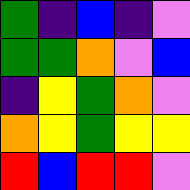[["green", "indigo", "blue", "indigo", "violet"], ["green", "green", "orange", "violet", "blue"], ["indigo", "yellow", "green", "orange", "violet"], ["orange", "yellow", "green", "yellow", "yellow"], ["red", "blue", "red", "red", "violet"]]